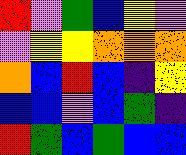[["red", "violet", "green", "blue", "yellow", "violet"], ["violet", "yellow", "yellow", "orange", "orange", "orange"], ["orange", "blue", "red", "blue", "indigo", "yellow"], ["blue", "blue", "violet", "blue", "green", "indigo"], ["red", "green", "blue", "green", "blue", "blue"]]